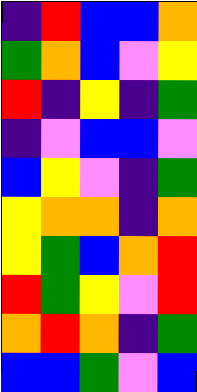[["indigo", "red", "blue", "blue", "orange"], ["green", "orange", "blue", "violet", "yellow"], ["red", "indigo", "yellow", "indigo", "green"], ["indigo", "violet", "blue", "blue", "violet"], ["blue", "yellow", "violet", "indigo", "green"], ["yellow", "orange", "orange", "indigo", "orange"], ["yellow", "green", "blue", "orange", "red"], ["red", "green", "yellow", "violet", "red"], ["orange", "red", "orange", "indigo", "green"], ["blue", "blue", "green", "violet", "blue"]]